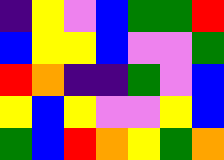[["indigo", "yellow", "violet", "blue", "green", "green", "red"], ["blue", "yellow", "yellow", "blue", "violet", "violet", "green"], ["red", "orange", "indigo", "indigo", "green", "violet", "blue"], ["yellow", "blue", "yellow", "violet", "violet", "yellow", "blue"], ["green", "blue", "red", "orange", "yellow", "green", "orange"]]